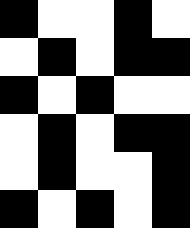[["black", "white", "white", "black", "white"], ["white", "black", "white", "black", "black"], ["black", "white", "black", "white", "white"], ["white", "black", "white", "black", "black"], ["white", "black", "white", "white", "black"], ["black", "white", "black", "white", "black"]]